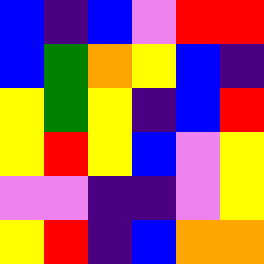[["blue", "indigo", "blue", "violet", "red", "red"], ["blue", "green", "orange", "yellow", "blue", "indigo"], ["yellow", "green", "yellow", "indigo", "blue", "red"], ["yellow", "red", "yellow", "blue", "violet", "yellow"], ["violet", "violet", "indigo", "indigo", "violet", "yellow"], ["yellow", "red", "indigo", "blue", "orange", "orange"]]